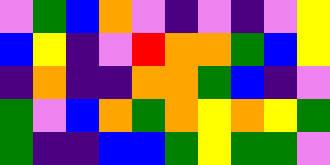[["violet", "green", "blue", "orange", "violet", "indigo", "violet", "indigo", "violet", "yellow"], ["blue", "yellow", "indigo", "violet", "red", "orange", "orange", "green", "blue", "yellow"], ["indigo", "orange", "indigo", "indigo", "orange", "orange", "green", "blue", "indigo", "violet"], ["green", "violet", "blue", "orange", "green", "orange", "yellow", "orange", "yellow", "green"], ["green", "indigo", "indigo", "blue", "blue", "green", "yellow", "green", "green", "violet"]]